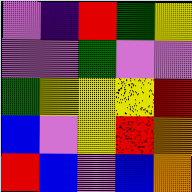[["violet", "indigo", "red", "green", "yellow"], ["violet", "violet", "green", "violet", "violet"], ["green", "yellow", "yellow", "yellow", "red"], ["blue", "violet", "yellow", "red", "orange"], ["red", "blue", "violet", "blue", "orange"]]